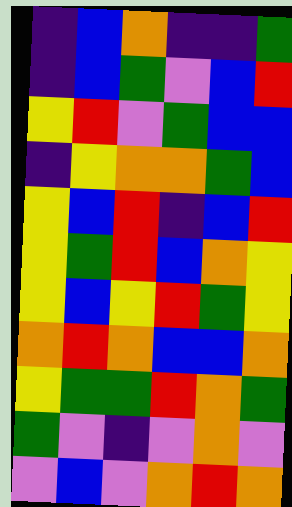[["indigo", "blue", "orange", "indigo", "indigo", "green"], ["indigo", "blue", "green", "violet", "blue", "red"], ["yellow", "red", "violet", "green", "blue", "blue"], ["indigo", "yellow", "orange", "orange", "green", "blue"], ["yellow", "blue", "red", "indigo", "blue", "red"], ["yellow", "green", "red", "blue", "orange", "yellow"], ["yellow", "blue", "yellow", "red", "green", "yellow"], ["orange", "red", "orange", "blue", "blue", "orange"], ["yellow", "green", "green", "red", "orange", "green"], ["green", "violet", "indigo", "violet", "orange", "violet"], ["violet", "blue", "violet", "orange", "red", "orange"]]